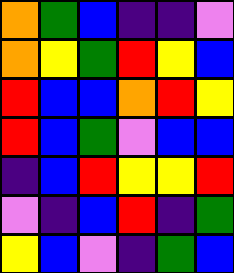[["orange", "green", "blue", "indigo", "indigo", "violet"], ["orange", "yellow", "green", "red", "yellow", "blue"], ["red", "blue", "blue", "orange", "red", "yellow"], ["red", "blue", "green", "violet", "blue", "blue"], ["indigo", "blue", "red", "yellow", "yellow", "red"], ["violet", "indigo", "blue", "red", "indigo", "green"], ["yellow", "blue", "violet", "indigo", "green", "blue"]]